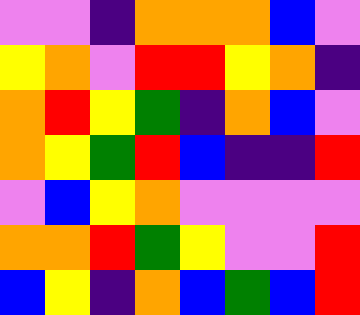[["violet", "violet", "indigo", "orange", "orange", "orange", "blue", "violet"], ["yellow", "orange", "violet", "red", "red", "yellow", "orange", "indigo"], ["orange", "red", "yellow", "green", "indigo", "orange", "blue", "violet"], ["orange", "yellow", "green", "red", "blue", "indigo", "indigo", "red"], ["violet", "blue", "yellow", "orange", "violet", "violet", "violet", "violet"], ["orange", "orange", "red", "green", "yellow", "violet", "violet", "red"], ["blue", "yellow", "indigo", "orange", "blue", "green", "blue", "red"]]